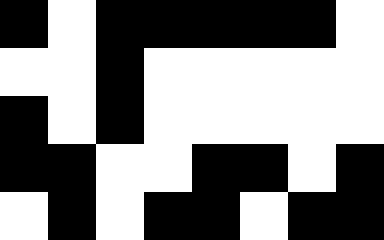[["black", "white", "black", "black", "black", "black", "black", "white"], ["white", "white", "black", "white", "white", "white", "white", "white"], ["black", "white", "black", "white", "white", "white", "white", "white"], ["black", "black", "white", "white", "black", "black", "white", "black"], ["white", "black", "white", "black", "black", "white", "black", "black"]]